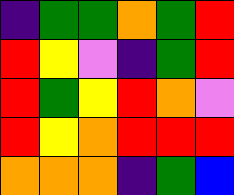[["indigo", "green", "green", "orange", "green", "red"], ["red", "yellow", "violet", "indigo", "green", "red"], ["red", "green", "yellow", "red", "orange", "violet"], ["red", "yellow", "orange", "red", "red", "red"], ["orange", "orange", "orange", "indigo", "green", "blue"]]